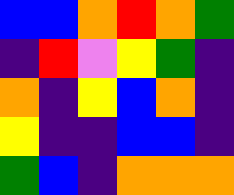[["blue", "blue", "orange", "red", "orange", "green"], ["indigo", "red", "violet", "yellow", "green", "indigo"], ["orange", "indigo", "yellow", "blue", "orange", "indigo"], ["yellow", "indigo", "indigo", "blue", "blue", "indigo"], ["green", "blue", "indigo", "orange", "orange", "orange"]]